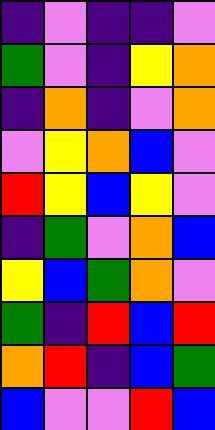[["indigo", "violet", "indigo", "indigo", "violet"], ["green", "violet", "indigo", "yellow", "orange"], ["indigo", "orange", "indigo", "violet", "orange"], ["violet", "yellow", "orange", "blue", "violet"], ["red", "yellow", "blue", "yellow", "violet"], ["indigo", "green", "violet", "orange", "blue"], ["yellow", "blue", "green", "orange", "violet"], ["green", "indigo", "red", "blue", "red"], ["orange", "red", "indigo", "blue", "green"], ["blue", "violet", "violet", "red", "blue"]]